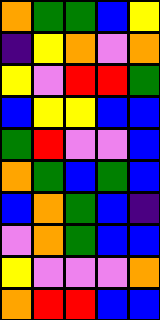[["orange", "green", "green", "blue", "yellow"], ["indigo", "yellow", "orange", "violet", "orange"], ["yellow", "violet", "red", "red", "green"], ["blue", "yellow", "yellow", "blue", "blue"], ["green", "red", "violet", "violet", "blue"], ["orange", "green", "blue", "green", "blue"], ["blue", "orange", "green", "blue", "indigo"], ["violet", "orange", "green", "blue", "blue"], ["yellow", "violet", "violet", "violet", "orange"], ["orange", "red", "red", "blue", "blue"]]